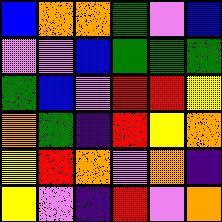[["blue", "orange", "orange", "green", "violet", "blue"], ["violet", "violet", "blue", "green", "green", "green"], ["green", "blue", "violet", "red", "red", "yellow"], ["orange", "green", "indigo", "red", "yellow", "orange"], ["yellow", "red", "orange", "violet", "orange", "indigo"], ["yellow", "violet", "indigo", "red", "violet", "orange"]]